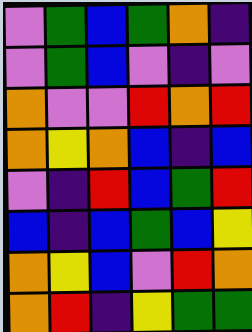[["violet", "green", "blue", "green", "orange", "indigo"], ["violet", "green", "blue", "violet", "indigo", "violet"], ["orange", "violet", "violet", "red", "orange", "red"], ["orange", "yellow", "orange", "blue", "indigo", "blue"], ["violet", "indigo", "red", "blue", "green", "red"], ["blue", "indigo", "blue", "green", "blue", "yellow"], ["orange", "yellow", "blue", "violet", "red", "orange"], ["orange", "red", "indigo", "yellow", "green", "green"]]